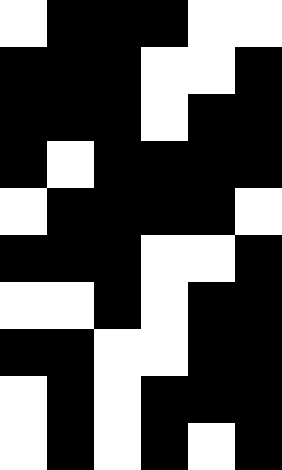[["white", "black", "black", "black", "white", "white"], ["black", "black", "black", "white", "white", "black"], ["black", "black", "black", "white", "black", "black"], ["black", "white", "black", "black", "black", "black"], ["white", "black", "black", "black", "black", "white"], ["black", "black", "black", "white", "white", "black"], ["white", "white", "black", "white", "black", "black"], ["black", "black", "white", "white", "black", "black"], ["white", "black", "white", "black", "black", "black"], ["white", "black", "white", "black", "white", "black"]]